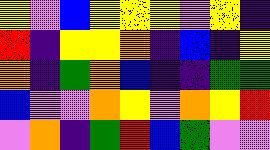[["yellow", "violet", "blue", "yellow", "yellow", "yellow", "violet", "yellow", "indigo"], ["red", "indigo", "yellow", "yellow", "orange", "indigo", "blue", "indigo", "yellow"], ["orange", "indigo", "green", "orange", "blue", "indigo", "indigo", "green", "green"], ["blue", "violet", "violet", "orange", "yellow", "violet", "orange", "yellow", "red"], ["violet", "orange", "indigo", "green", "red", "blue", "green", "violet", "violet"]]